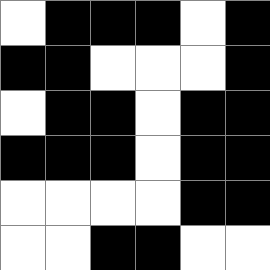[["white", "black", "black", "black", "white", "black"], ["black", "black", "white", "white", "white", "black"], ["white", "black", "black", "white", "black", "black"], ["black", "black", "black", "white", "black", "black"], ["white", "white", "white", "white", "black", "black"], ["white", "white", "black", "black", "white", "white"]]